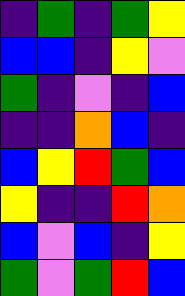[["indigo", "green", "indigo", "green", "yellow"], ["blue", "blue", "indigo", "yellow", "violet"], ["green", "indigo", "violet", "indigo", "blue"], ["indigo", "indigo", "orange", "blue", "indigo"], ["blue", "yellow", "red", "green", "blue"], ["yellow", "indigo", "indigo", "red", "orange"], ["blue", "violet", "blue", "indigo", "yellow"], ["green", "violet", "green", "red", "blue"]]